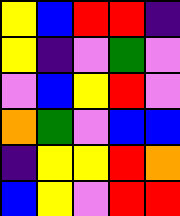[["yellow", "blue", "red", "red", "indigo"], ["yellow", "indigo", "violet", "green", "violet"], ["violet", "blue", "yellow", "red", "violet"], ["orange", "green", "violet", "blue", "blue"], ["indigo", "yellow", "yellow", "red", "orange"], ["blue", "yellow", "violet", "red", "red"]]